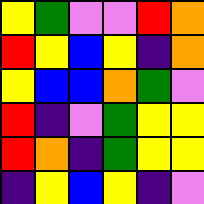[["yellow", "green", "violet", "violet", "red", "orange"], ["red", "yellow", "blue", "yellow", "indigo", "orange"], ["yellow", "blue", "blue", "orange", "green", "violet"], ["red", "indigo", "violet", "green", "yellow", "yellow"], ["red", "orange", "indigo", "green", "yellow", "yellow"], ["indigo", "yellow", "blue", "yellow", "indigo", "violet"]]